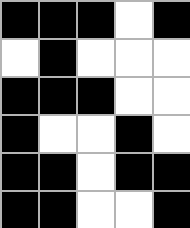[["black", "black", "black", "white", "black"], ["white", "black", "white", "white", "white"], ["black", "black", "black", "white", "white"], ["black", "white", "white", "black", "white"], ["black", "black", "white", "black", "black"], ["black", "black", "white", "white", "black"]]